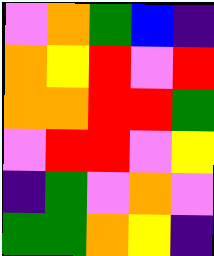[["violet", "orange", "green", "blue", "indigo"], ["orange", "yellow", "red", "violet", "red"], ["orange", "orange", "red", "red", "green"], ["violet", "red", "red", "violet", "yellow"], ["indigo", "green", "violet", "orange", "violet"], ["green", "green", "orange", "yellow", "indigo"]]